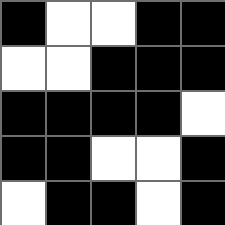[["black", "white", "white", "black", "black"], ["white", "white", "black", "black", "black"], ["black", "black", "black", "black", "white"], ["black", "black", "white", "white", "black"], ["white", "black", "black", "white", "black"]]